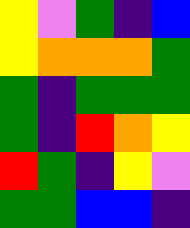[["yellow", "violet", "green", "indigo", "blue"], ["yellow", "orange", "orange", "orange", "green"], ["green", "indigo", "green", "green", "green"], ["green", "indigo", "red", "orange", "yellow"], ["red", "green", "indigo", "yellow", "violet"], ["green", "green", "blue", "blue", "indigo"]]